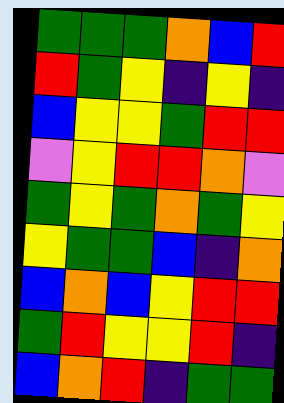[["green", "green", "green", "orange", "blue", "red"], ["red", "green", "yellow", "indigo", "yellow", "indigo"], ["blue", "yellow", "yellow", "green", "red", "red"], ["violet", "yellow", "red", "red", "orange", "violet"], ["green", "yellow", "green", "orange", "green", "yellow"], ["yellow", "green", "green", "blue", "indigo", "orange"], ["blue", "orange", "blue", "yellow", "red", "red"], ["green", "red", "yellow", "yellow", "red", "indigo"], ["blue", "orange", "red", "indigo", "green", "green"]]